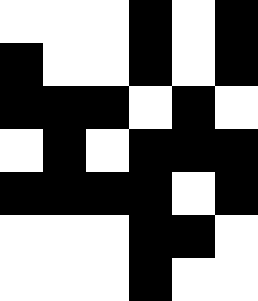[["white", "white", "white", "black", "white", "black"], ["black", "white", "white", "black", "white", "black"], ["black", "black", "black", "white", "black", "white"], ["white", "black", "white", "black", "black", "black"], ["black", "black", "black", "black", "white", "black"], ["white", "white", "white", "black", "black", "white"], ["white", "white", "white", "black", "white", "white"]]